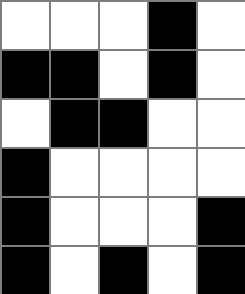[["white", "white", "white", "black", "white"], ["black", "black", "white", "black", "white"], ["white", "black", "black", "white", "white"], ["black", "white", "white", "white", "white"], ["black", "white", "white", "white", "black"], ["black", "white", "black", "white", "black"]]